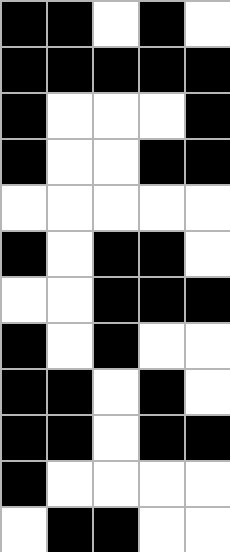[["black", "black", "white", "black", "white"], ["black", "black", "black", "black", "black"], ["black", "white", "white", "white", "black"], ["black", "white", "white", "black", "black"], ["white", "white", "white", "white", "white"], ["black", "white", "black", "black", "white"], ["white", "white", "black", "black", "black"], ["black", "white", "black", "white", "white"], ["black", "black", "white", "black", "white"], ["black", "black", "white", "black", "black"], ["black", "white", "white", "white", "white"], ["white", "black", "black", "white", "white"]]